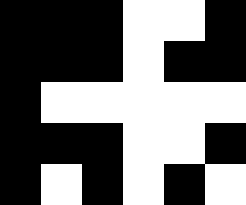[["black", "black", "black", "white", "white", "black"], ["black", "black", "black", "white", "black", "black"], ["black", "white", "white", "white", "white", "white"], ["black", "black", "black", "white", "white", "black"], ["black", "white", "black", "white", "black", "white"]]